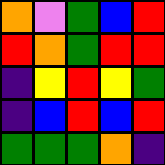[["orange", "violet", "green", "blue", "red"], ["red", "orange", "green", "red", "red"], ["indigo", "yellow", "red", "yellow", "green"], ["indigo", "blue", "red", "blue", "red"], ["green", "green", "green", "orange", "indigo"]]